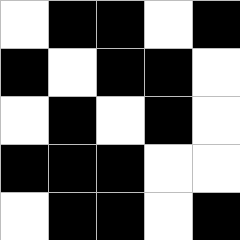[["white", "black", "black", "white", "black"], ["black", "white", "black", "black", "white"], ["white", "black", "white", "black", "white"], ["black", "black", "black", "white", "white"], ["white", "black", "black", "white", "black"]]